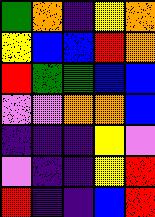[["green", "orange", "indigo", "yellow", "orange"], ["yellow", "blue", "blue", "red", "orange"], ["red", "green", "green", "blue", "blue"], ["violet", "violet", "orange", "orange", "blue"], ["indigo", "indigo", "indigo", "yellow", "violet"], ["violet", "indigo", "indigo", "yellow", "red"], ["red", "indigo", "indigo", "blue", "red"]]